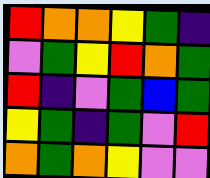[["red", "orange", "orange", "yellow", "green", "indigo"], ["violet", "green", "yellow", "red", "orange", "green"], ["red", "indigo", "violet", "green", "blue", "green"], ["yellow", "green", "indigo", "green", "violet", "red"], ["orange", "green", "orange", "yellow", "violet", "violet"]]